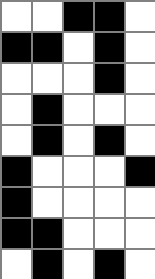[["white", "white", "black", "black", "white"], ["black", "black", "white", "black", "white"], ["white", "white", "white", "black", "white"], ["white", "black", "white", "white", "white"], ["white", "black", "white", "black", "white"], ["black", "white", "white", "white", "black"], ["black", "white", "white", "white", "white"], ["black", "black", "white", "white", "white"], ["white", "black", "white", "black", "white"]]